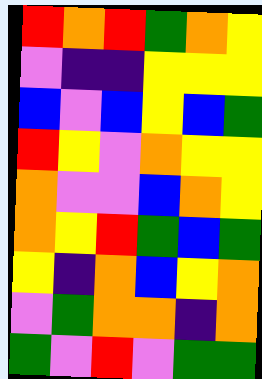[["red", "orange", "red", "green", "orange", "yellow"], ["violet", "indigo", "indigo", "yellow", "yellow", "yellow"], ["blue", "violet", "blue", "yellow", "blue", "green"], ["red", "yellow", "violet", "orange", "yellow", "yellow"], ["orange", "violet", "violet", "blue", "orange", "yellow"], ["orange", "yellow", "red", "green", "blue", "green"], ["yellow", "indigo", "orange", "blue", "yellow", "orange"], ["violet", "green", "orange", "orange", "indigo", "orange"], ["green", "violet", "red", "violet", "green", "green"]]